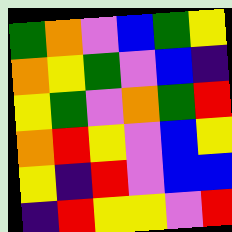[["green", "orange", "violet", "blue", "green", "yellow"], ["orange", "yellow", "green", "violet", "blue", "indigo"], ["yellow", "green", "violet", "orange", "green", "red"], ["orange", "red", "yellow", "violet", "blue", "yellow"], ["yellow", "indigo", "red", "violet", "blue", "blue"], ["indigo", "red", "yellow", "yellow", "violet", "red"]]